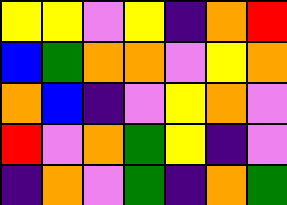[["yellow", "yellow", "violet", "yellow", "indigo", "orange", "red"], ["blue", "green", "orange", "orange", "violet", "yellow", "orange"], ["orange", "blue", "indigo", "violet", "yellow", "orange", "violet"], ["red", "violet", "orange", "green", "yellow", "indigo", "violet"], ["indigo", "orange", "violet", "green", "indigo", "orange", "green"]]